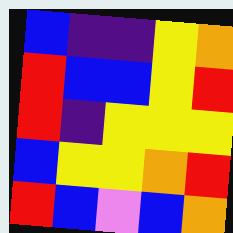[["blue", "indigo", "indigo", "yellow", "orange"], ["red", "blue", "blue", "yellow", "red"], ["red", "indigo", "yellow", "yellow", "yellow"], ["blue", "yellow", "yellow", "orange", "red"], ["red", "blue", "violet", "blue", "orange"]]